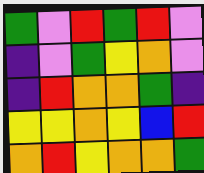[["green", "violet", "red", "green", "red", "violet"], ["indigo", "violet", "green", "yellow", "orange", "violet"], ["indigo", "red", "orange", "orange", "green", "indigo"], ["yellow", "yellow", "orange", "yellow", "blue", "red"], ["orange", "red", "yellow", "orange", "orange", "green"]]